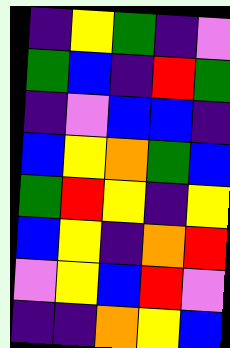[["indigo", "yellow", "green", "indigo", "violet"], ["green", "blue", "indigo", "red", "green"], ["indigo", "violet", "blue", "blue", "indigo"], ["blue", "yellow", "orange", "green", "blue"], ["green", "red", "yellow", "indigo", "yellow"], ["blue", "yellow", "indigo", "orange", "red"], ["violet", "yellow", "blue", "red", "violet"], ["indigo", "indigo", "orange", "yellow", "blue"]]